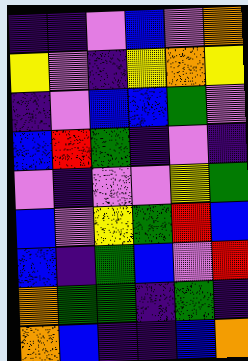[["indigo", "indigo", "violet", "blue", "violet", "orange"], ["yellow", "violet", "indigo", "yellow", "orange", "yellow"], ["indigo", "violet", "blue", "blue", "green", "violet"], ["blue", "red", "green", "indigo", "violet", "indigo"], ["violet", "indigo", "violet", "violet", "yellow", "green"], ["blue", "violet", "yellow", "green", "red", "blue"], ["blue", "indigo", "green", "blue", "violet", "red"], ["orange", "green", "green", "indigo", "green", "indigo"], ["orange", "blue", "indigo", "indigo", "blue", "orange"]]